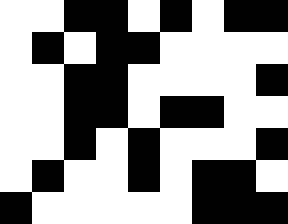[["white", "white", "black", "black", "white", "black", "white", "black", "black"], ["white", "black", "white", "black", "black", "white", "white", "white", "white"], ["white", "white", "black", "black", "white", "white", "white", "white", "black"], ["white", "white", "black", "black", "white", "black", "black", "white", "white"], ["white", "white", "black", "white", "black", "white", "white", "white", "black"], ["white", "black", "white", "white", "black", "white", "black", "black", "white"], ["black", "white", "white", "white", "white", "white", "black", "black", "black"]]